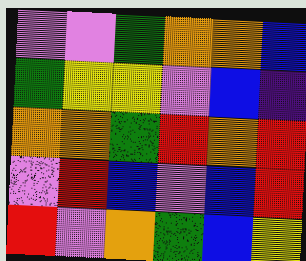[["violet", "violet", "green", "orange", "orange", "blue"], ["green", "yellow", "yellow", "violet", "blue", "indigo"], ["orange", "orange", "green", "red", "orange", "red"], ["violet", "red", "blue", "violet", "blue", "red"], ["red", "violet", "orange", "green", "blue", "yellow"]]